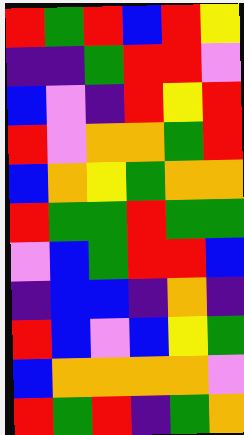[["red", "green", "red", "blue", "red", "yellow"], ["indigo", "indigo", "green", "red", "red", "violet"], ["blue", "violet", "indigo", "red", "yellow", "red"], ["red", "violet", "orange", "orange", "green", "red"], ["blue", "orange", "yellow", "green", "orange", "orange"], ["red", "green", "green", "red", "green", "green"], ["violet", "blue", "green", "red", "red", "blue"], ["indigo", "blue", "blue", "indigo", "orange", "indigo"], ["red", "blue", "violet", "blue", "yellow", "green"], ["blue", "orange", "orange", "orange", "orange", "violet"], ["red", "green", "red", "indigo", "green", "orange"]]